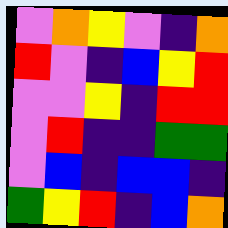[["violet", "orange", "yellow", "violet", "indigo", "orange"], ["red", "violet", "indigo", "blue", "yellow", "red"], ["violet", "violet", "yellow", "indigo", "red", "red"], ["violet", "red", "indigo", "indigo", "green", "green"], ["violet", "blue", "indigo", "blue", "blue", "indigo"], ["green", "yellow", "red", "indigo", "blue", "orange"]]